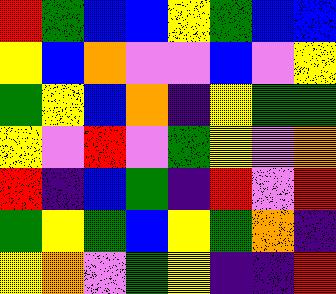[["red", "green", "blue", "blue", "yellow", "green", "blue", "blue"], ["yellow", "blue", "orange", "violet", "violet", "blue", "violet", "yellow"], ["green", "yellow", "blue", "orange", "indigo", "yellow", "green", "green"], ["yellow", "violet", "red", "violet", "green", "yellow", "violet", "orange"], ["red", "indigo", "blue", "green", "indigo", "red", "violet", "red"], ["green", "yellow", "green", "blue", "yellow", "green", "orange", "indigo"], ["yellow", "orange", "violet", "green", "yellow", "indigo", "indigo", "red"]]